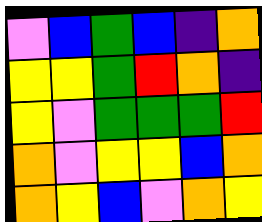[["violet", "blue", "green", "blue", "indigo", "orange"], ["yellow", "yellow", "green", "red", "orange", "indigo"], ["yellow", "violet", "green", "green", "green", "red"], ["orange", "violet", "yellow", "yellow", "blue", "orange"], ["orange", "yellow", "blue", "violet", "orange", "yellow"]]